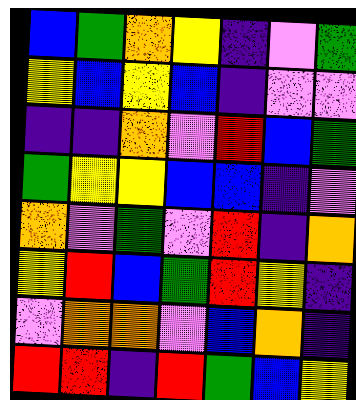[["blue", "green", "orange", "yellow", "indigo", "violet", "green"], ["yellow", "blue", "yellow", "blue", "indigo", "violet", "violet"], ["indigo", "indigo", "orange", "violet", "red", "blue", "green"], ["green", "yellow", "yellow", "blue", "blue", "indigo", "violet"], ["orange", "violet", "green", "violet", "red", "indigo", "orange"], ["yellow", "red", "blue", "green", "red", "yellow", "indigo"], ["violet", "orange", "orange", "violet", "blue", "orange", "indigo"], ["red", "red", "indigo", "red", "green", "blue", "yellow"]]